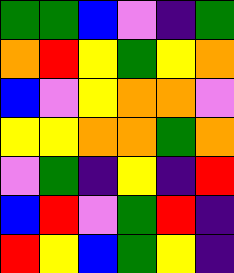[["green", "green", "blue", "violet", "indigo", "green"], ["orange", "red", "yellow", "green", "yellow", "orange"], ["blue", "violet", "yellow", "orange", "orange", "violet"], ["yellow", "yellow", "orange", "orange", "green", "orange"], ["violet", "green", "indigo", "yellow", "indigo", "red"], ["blue", "red", "violet", "green", "red", "indigo"], ["red", "yellow", "blue", "green", "yellow", "indigo"]]